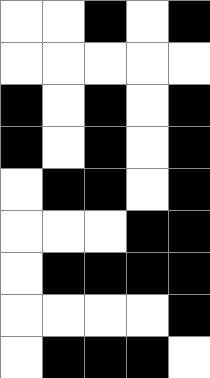[["white", "white", "black", "white", "black"], ["white", "white", "white", "white", "white"], ["black", "white", "black", "white", "black"], ["black", "white", "black", "white", "black"], ["white", "black", "black", "white", "black"], ["white", "white", "white", "black", "black"], ["white", "black", "black", "black", "black"], ["white", "white", "white", "white", "black"], ["white", "black", "black", "black", "white"]]